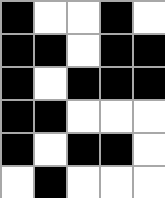[["black", "white", "white", "black", "white"], ["black", "black", "white", "black", "black"], ["black", "white", "black", "black", "black"], ["black", "black", "white", "white", "white"], ["black", "white", "black", "black", "white"], ["white", "black", "white", "white", "white"]]